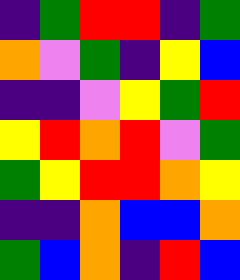[["indigo", "green", "red", "red", "indigo", "green"], ["orange", "violet", "green", "indigo", "yellow", "blue"], ["indigo", "indigo", "violet", "yellow", "green", "red"], ["yellow", "red", "orange", "red", "violet", "green"], ["green", "yellow", "red", "red", "orange", "yellow"], ["indigo", "indigo", "orange", "blue", "blue", "orange"], ["green", "blue", "orange", "indigo", "red", "blue"]]